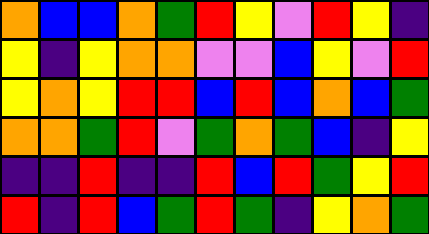[["orange", "blue", "blue", "orange", "green", "red", "yellow", "violet", "red", "yellow", "indigo"], ["yellow", "indigo", "yellow", "orange", "orange", "violet", "violet", "blue", "yellow", "violet", "red"], ["yellow", "orange", "yellow", "red", "red", "blue", "red", "blue", "orange", "blue", "green"], ["orange", "orange", "green", "red", "violet", "green", "orange", "green", "blue", "indigo", "yellow"], ["indigo", "indigo", "red", "indigo", "indigo", "red", "blue", "red", "green", "yellow", "red"], ["red", "indigo", "red", "blue", "green", "red", "green", "indigo", "yellow", "orange", "green"]]